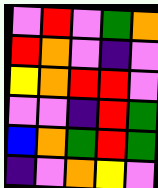[["violet", "red", "violet", "green", "orange"], ["red", "orange", "violet", "indigo", "violet"], ["yellow", "orange", "red", "red", "violet"], ["violet", "violet", "indigo", "red", "green"], ["blue", "orange", "green", "red", "green"], ["indigo", "violet", "orange", "yellow", "violet"]]